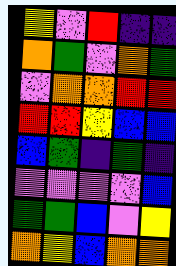[["yellow", "violet", "red", "indigo", "indigo"], ["orange", "green", "violet", "orange", "green"], ["violet", "orange", "orange", "red", "red"], ["red", "red", "yellow", "blue", "blue"], ["blue", "green", "indigo", "green", "indigo"], ["violet", "violet", "violet", "violet", "blue"], ["green", "green", "blue", "violet", "yellow"], ["orange", "yellow", "blue", "orange", "orange"]]